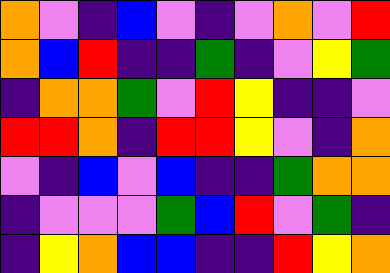[["orange", "violet", "indigo", "blue", "violet", "indigo", "violet", "orange", "violet", "red"], ["orange", "blue", "red", "indigo", "indigo", "green", "indigo", "violet", "yellow", "green"], ["indigo", "orange", "orange", "green", "violet", "red", "yellow", "indigo", "indigo", "violet"], ["red", "red", "orange", "indigo", "red", "red", "yellow", "violet", "indigo", "orange"], ["violet", "indigo", "blue", "violet", "blue", "indigo", "indigo", "green", "orange", "orange"], ["indigo", "violet", "violet", "violet", "green", "blue", "red", "violet", "green", "indigo"], ["indigo", "yellow", "orange", "blue", "blue", "indigo", "indigo", "red", "yellow", "orange"]]